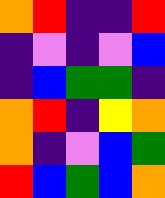[["orange", "red", "indigo", "indigo", "red"], ["indigo", "violet", "indigo", "violet", "blue"], ["indigo", "blue", "green", "green", "indigo"], ["orange", "red", "indigo", "yellow", "orange"], ["orange", "indigo", "violet", "blue", "green"], ["red", "blue", "green", "blue", "orange"]]